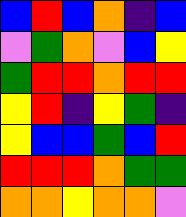[["blue", "red", "blue", "orange", "indigo", "blue"], ["violet", "green", "orange", "violet", "blue", "yellow"], ["green", "red", "red", "orange", "red", "red"], ["yellow", "red", "indigo", "yellow", "green", "indigo"], ["yellow", "blue", "blue", "green", "blue", "red"], ["red", "red", "red", "orange", "green", "green"], ["orange", "orange", "yellow", "orange", "orange", "violet"]]